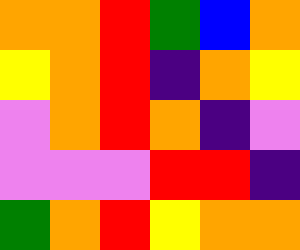[["orange", "orange", "red", "green", "blue", "orange"], ["yellow", "orange", "red", "indigo", "orange", "yellow"], ["violet", "orange", "red", "orange", "indigo", "violet"], ["violet", "violet", "violet", "red", "red", "indigo"], ["green", "orange", "red", "yellow", "orange", "orange"]]